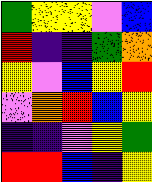[["green", "yellow", "yellow", "violet", "blue"], ["red", "indigo", "indigo", "green", "orange"], ["yellow", "violet", "blue", "yellow", "red"], ["violet", "orange", "red", "blue", "yellow"], ["indigo", "indigo", "violet", "yellow", "green"], ["red", "red", "blue", "indigo", "yellow"]]